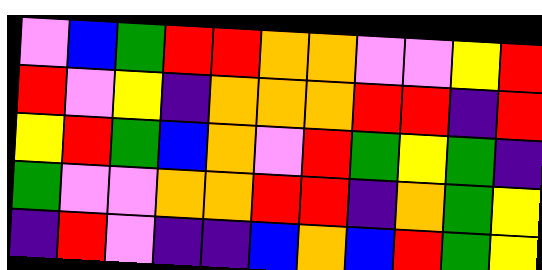[["violet", "blue", "green", "red", "red", "orange", "orange", "violet", "violet", "yellow", "red"], ["red", "violet", "yellow", "indigo", "orange", "orange", "orange", "red", "red", "indigo", "red"], ["yellow", "red", "green", "blue", "orange", "violet", "red", "green", "yellow", "green", "indigo"], ["green", "violet", "violet", "orange", "orange", "red", "red", "indigo", "orange", "green", "yellow"], ["indigo", "red", "violet", "indigo", "indigo", "blue", "orange", "blue", "red", "green", "yellow"]]